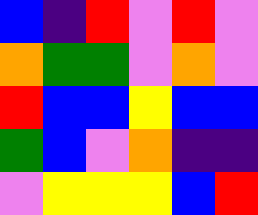[["blue", "indigo", "red", "violet", "red", "violet"], ["orange", "green", "green", "violet", "orange", "violet"], ["red", "blue", "blue", "yellow", "blue", "blue"], ["green", "blue", "violet", "orange", "indigo", "indigo"], ["violet", "yellow", "yellow", "yellow", "blue", "red"]]